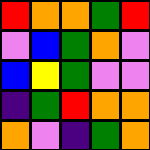[["red", "orange", "orange", "green", "red"], ["violet", "blue", "green", "orange", "violet"], ["blue", "yellow", "green", "violet", "violet"], ["indigo", "green", "red", "orange", "orange"], ["orange", "violet", "indigo", "green", "orange"]]